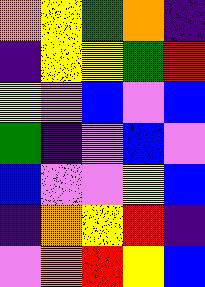[["orange", "yellow", "green", "orange", "indigo"], ["indigo", "yellow", "yellow", "green", "red"], ["yellow", "violet", "blue", "violet", "blue"], ["green", "indigo", "violet", "blue", "violet"], ["blue", "violet", "violet", "yellow", "blue"], ["indigo", "orange", "yellow", "red", "indigo"], ["violet", "orange", "red", "yellow", "blue"]]